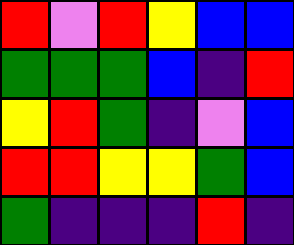[["red", "violet", "red", "yellow", "blue", "blue"], ["green", "green", "green", "blue", "indigo", "red"], ["yellow", "red", "green", "indigo", "violet", "blue"], ["red", "red", "yellow", "yellow", "green", "blue"], ["green", "indigo", "indigo", "indigo", "red", "indigo"]]